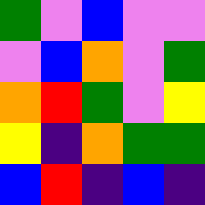[["green", "violet", "blue", "violet", "violet"], ["violet", "blue", "orange", "violet", "green"], ["orange", "red", "green", "violet", "yellow"], ["yellow", "indigo", "orange", "green", "green"], ["blue", "red", "indigo", "blue", "indigo"]]